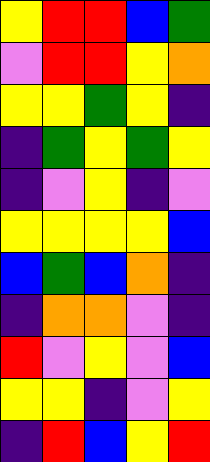[["yellow", "red", "red", "blue", "green"], ["violet", "red", "red", "yellow", "orange"], ["yellow", "yellow", "green", "yellow", "indigo"], ["indigo", "green", "yellow", "green", "yellow"], ["indigo", "violet", "yellow", "indigo", "violet"], ["yellow", "yellow", "yellow", "yellow", "blue"], ["blue", "green", "blue", "orange", "indigo"], ["indigo", "orange", "orange", "violet", "indigo"], ["red", "violet", "yellow", "violet", "blue"], ["yellow", "yellow", "indigo", "violet", "yellow"], ["indigo", "red", "blue", "yellow", "red"]]